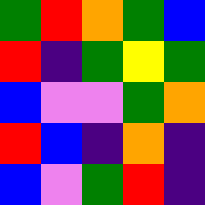[["green", "red", "orange", "green", "blue"], ["red", "indigo", "green", "yellow", "green"], ["blue", "violet", "violet", "green", "orange"], ["red", "blue", "indigo", "orange", "indigo"], ["blue", "violet", "green", "red", "indigo"]]